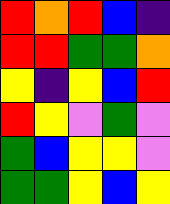[["red", "orange", "red", "blue", "indigo"], ["red", "red", "green", "green", "orange"], ["yellow", "indigo", "yellow", "blue", "red"], ["red", "yellow", "violet", "green", "violet"], ["green", "blue", "yellow", "yellow", "violet"], ["green", "green", "yellow", "blue", "yellow"]]